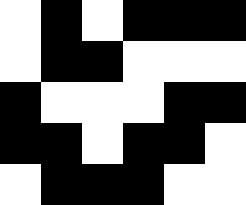[["white", "black", "white", "black", "black", "black"], ["white", "black", "black", "white", "white", "white"], ["black", "white", "white", "white", "black", "black"], ["black", "black", "white", "black", "black", "white"], ["white", "black", "black", "black", "white", "white"]]